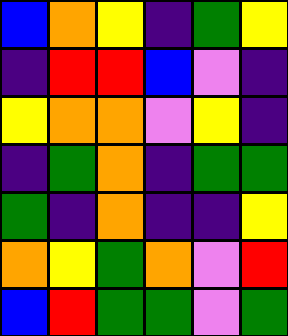[["blue", "orange", "yellow", "indigo", "green", "yellow"], ["indigo", "red", "red", "blue", "violet", "indigo"], ["yellow", "orange", "orange", "violet", "yellow", "indigo"], ["indigo", "green", "orange", "indigo", "green", "green"], ["green", "indigo", "orange", "indigo", "indigo", "yellow"], ["orange", "yellow", "green", "orange", "violet", "red"], ["blue", "red", "green", "green", "violet", "green"]]